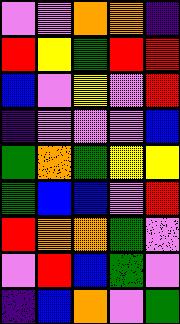[["violet", "violet", "orange", "orange", "indigo"], ["red", "yellow", "green", "red", "red"], ["blue", "violet", "yellow", "violet", "red"], ["indigo", "violet", "violet", "violet", "blue"], ["green", "orange", "green", "yellow", "yellow"], ["green", "blue", "blue", "violet", "red"], ["red", "orange", "orange", "green", "violet"], ["violet", "red", "blue", "green", "violet"], ["indigo", "blue", "orange", "violet", "green"]]